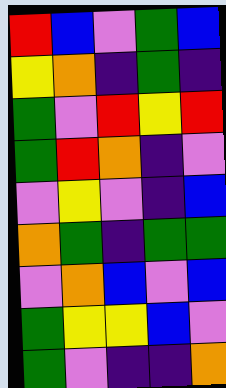[["red", "blue", "violet", "green", "blue"], ["yellow", "orange", "indigo", "green", "indigo"], ["green", "violet", "red", "yellow", "red"], ["green", "red", "orange", "indigo", "violet"], ["violet", "yellow", "violet", "indigo", "blue"], ["orange", "green", "indigo", "green", "green"], ["violet", "orange", "blue", "violet", "blue"], ["green", "yellow", "yellow", "blue", "violet"], ["green", "violet", "indigo", "indigo", "orange"]]